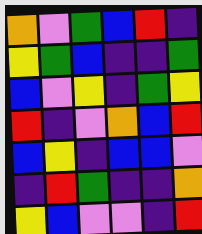[["orange", "violet", "green", "blue", "red", "indigo"], ["yellow", "green", "blue", "indigo", "indigo", "green"], ["blue", "violet", "yellow", "indigo", "green", "yellow"], ["red", "indigo", "violet", "orange", "blue", "red"], ["blue", "yellow", "indigo", "blue", "blue", "violet"], ["indigo", "red", "green", "indigo", "indigo", "orange"], ["yellow", "blue", "violet", "violet", "indigo", "red"]]